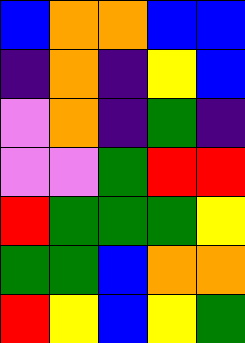[["blue", "orange", "orange", "blue", "blue"], ["indigo", "orange", "indigo", "yellow", "blue"], ["violet", "orange", "indigo", "green", "indigo"], ["violet", "violet", "green", "red", "red"], ["red", "green", "green", "green", "yellow"], ["green", "green", "blue", "orange", "orange"], ["red", "yellow", "blue", "yellow", "green"]]